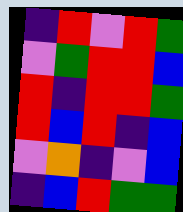[["indigo", "red", "violet", "red", "green"], ["violet", "green", "red", "red", "blue"], ["red", "indigo", "red", "red", "green"], ["red", "blue", "red", "indigo", "blue"], ["violet", "orange", "indigo", "violet", "blue"], ["indigo", "blue", "red", "green", "green"]]